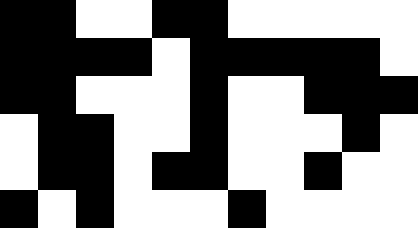[["black", "black", "white", "white", "black", "black", "white", "white", "white", "white", "white"], ["black", "black", "black", "black", "white", "black", "black", "black", "black", "black", "white"], ["black", "black", "white", "white", "white", "black", "white", "white", "black", "black", "black"], ["white", "black", "black", "white", "white", "black", "white", "white", "white", "black", "white"], ["white", "black", "black", "white", "black", "black", "white", "white", "black", "white", "white"], ["black", "white", "black", "white", "white", "white", "black", "white", "white", "white", "white"]]